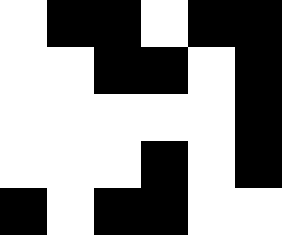[["white", "black", "black", "white", "black", "black"], ["white", "white", "black", "black", "white", "black"], ["white", "white", "white", "white", "white", "black"], ["white", "white", "white", "black", "white", "black"], ["black", "white", "black", "black", "white", "white"]]